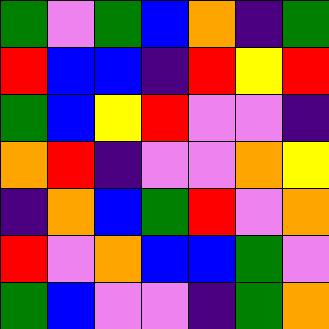[["green", "violet", "green", "blue", "orange", "indigo", "green"], ["red", "blue", "blue", "indigo", "red", "yellow", "red"], ["green", "blue", "yellow", "red", "violet", "violet", "indigo"], ["orange", "red", "indigo", "violet", "violet", "orange", "yellow"], ["indigo", "orange", "blue", "green", "red", "violet", "orange"], ["red", "violet", "orange", "blue", "blue", "green", "violet"], ["green", "blue", "violet", "violet", "indigo", "green", "orange"]]